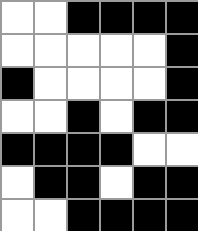[["white", "white", "black", "black", "black", "black"], ["white", "white", "white", "white", "white", "black"], ["black", "white", "white", "white", "white", "black"], ["white", "white", "black", "white", "black", "black"], ["black", "black", "black", "black", "white", "white"], ["white", "black", "black", "white", "black", "black"], ["white", "white", "black", "black", "black", "black"]]